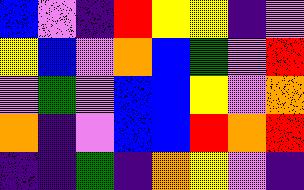[["blue", "violet", "indigo", "red", "yellow", "yellow", "indigo", "violet"], ["yellow", "blue", "violet", "orange", "blue", "green", "violet", "red"], ["violet", "green", "violet", "blue", "blue", "yellow", "violet", "orange"], ["orange", "indigo", "violet", "blue", "blue", "red", "orange", "red"], ["indigo", "indigo", "green", "indigo", "orange", "yellow", "violet", "indigo"]]